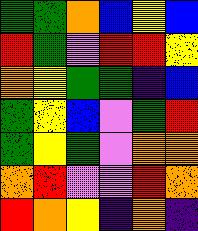[["green", "green", "orange", "blue", "yellow", "blue"], ["red", "green", "violet", "red", "red", "yellow"], ["orange", "yellow", "green", "green", "indigo", "blue"], ["green", "yellow", "blue", "violet", "green", "red"], ["green", "yellow", "green", "violet", "orange", "orange"], ["orange", "red", "violet", "violet", "red", "orange"], ["red", "orange", "yellow", "indigo", "orange", "indigo"]]